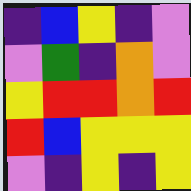[["indigo", "blue", "yellow", "indigo", "violet"], ["violet", "green", "indigo", "orange", "violet"], ["yellow", "red", "red", "orange", "red"], ["red", "blue", "yellow", "yellow", "yellow"], ["violet", "indigo", "yellow", "indigo", "yellow"]]